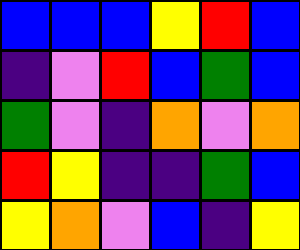[["blue", "blue", "blue", "yellow", "red", "blue"], ["indigo", "violet", "red", "blue", "green", "blue"], ["green", "violet", "indigo", "orange", "violet", "orange"], ["red", "yellow", "indigo", "indigo", "green", "blue"], ["yellow", "orange", "violet", "blue", "indigo", "yellow"]]